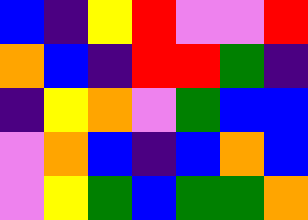[["blue", "indigo", "yellow", "red", "violet", "violet", "red"], ["orange", "blue", "indigo", "red", "red", "green", "indigo"], ["indigo", "yellow", "orange", "violet", "green", "blue", "blue"], ["violet", "orange", "blue", "indigo", "blue", "orange", "blue"], ["violet", "yellow", "green", "blue", "green", "green", "orange"]]